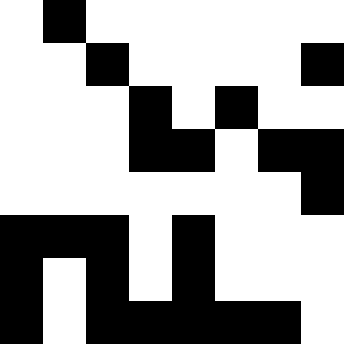[["white", "black", "white", "white", "white", "white", "white", "white"], ["white", "white", "black", "white", "white", "white", "white", "black"], ["white", "white", "white", "black", "white", "black", "white", "white"], ["white", "white", "white", "black", "black", "white", "black", "black"], ["white", "white", "white", "white", "white", "white", "white", "black"], ["black", "black", "black", "white", "black", "white", "white", "white"], ["black", "white", "black", "white", "black", "white", "white", "white"], ["black", "white", "black", "black", "black", "black", "black", "white"]]